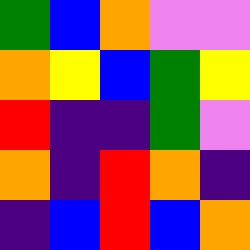[["green", "blue", "orange", "violet", "violet"], ["orange", "yellow", "blue", "green", "yellow"], ["red", "indigo", "indigo", "green", "violet"], ["orange", "indigo", "red", "orange", "indigo"], ["indigo", "blue", "red", "blue", "orange"]]